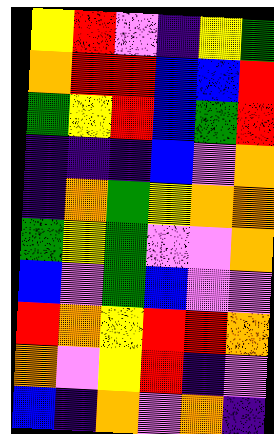[["yellow", "red", "violet", "indigo", "yellow", "green"], ["orange", "red", "red", "blue", "blue", "red"], ["green", "yellow", "red", "blue", "green", "red"], ["indigo", "indigo", "indigo", "blue", "violet", "orange"], ["indigo", "orange", "green", "yellow", "orange", "orange"], ["green", "yellow", "green", "violet", "violet", "orange"], ["blue", "violet", "green", "blue", "violet", "violet"], ["red", "orange", "yellow", "red", "red", "orange"], ["orange", "violet", "yellow", "red", "indigo", "violet"], ["blue", "indigo", "orange", "violet", "orange", "indigo"]]